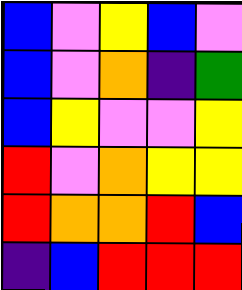[["blue", "violet", "yellow", "blue", "violet"], ["blue", "violet", "orange", "indigo", "green"], ["blue", "yellow", "violet", "violet", "yellow"], ["red", "violet", "orange", "yellow", "yellow"], ["red", "orange", "orange", "red", "blue"], ["indigo", "blue", "red", "red", "red"]]